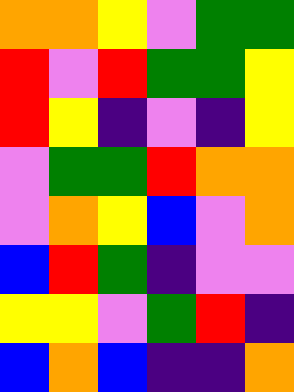[["orange", "orange", "yellow", "violet", "green", "green"], ["red", "violet", "red", "green", "green", "yellow"], ["red", "yellow", "indigo", "violet", "indigo", "yellow"], ["violet", "green", "green", "red", "orange", "orange"], ["violet", "orange", "yellow", "blue", "violet", "orange"], ["blue", "red", "green", "indigo", "violet", "violet"], ["yellow", "yellow", "violet", "green", "red", "indigo"], ["blue", "orange", "blue", "indigo", "indigo", "orange"]]